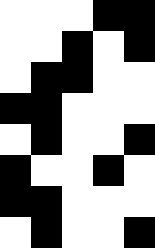[["white", "white", "white", "black", "black"], ["white", "white", "black", "white", "black"], ["white", "black", "black", "white", "white"], ["black", "black", "white", "white", "white"], ["white", "black", "white", "white", "black"], ["black", "white", "white", "black", "white"], ["black", "black", "white", "white", "white"], ["white", "black", "white", "white", "black"]]